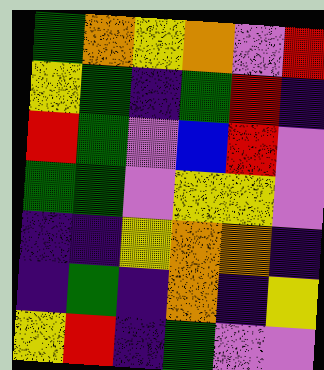[["green", "orange", "yellow", "orange", "violet", "red"], ["yellow", "green", "indigo", "green", "red", "indigo"], ["red", "green", "violet", "blue", "red", "violet"], ["green", "green", "violet", "yellow", "yellow", "violet"], ["indigo", "indigo", "yellow", "orange", "orange", "indigo"], ["indigo", "green", "indigo", "orange", "indigo", "yellow"], ["yellow", "red", "indigo", "green", "violet", "violet"]]